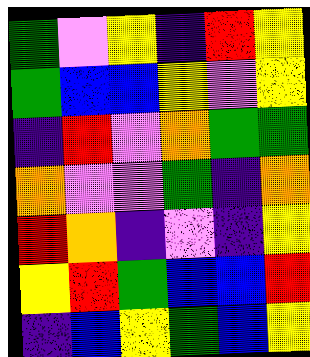[["green", "violet", "yellow", "indigo", "red", "yellow"], ["green", "blue", "blue", "yellow", "violet", "yellow"], ["indigo", "red", "violet", "orange", "green", "green"], ["orange", "violet", "violet", "green", "indigo", "orange"], ["red", "orange", "indigo", "violet", "indigo", "yellow"], ["yellow", "red", "green", "blue", "blue", "red"], ["indigo", "blue", "yellow", "green", "blue", "yellow"]]